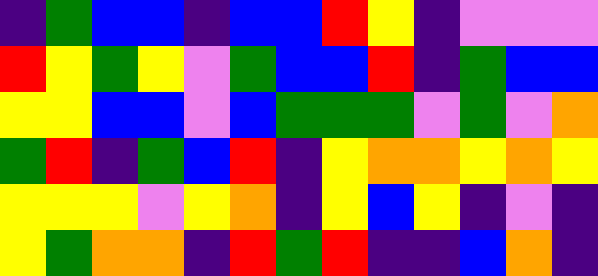[["indigo", "green", "blue", "blue", "indigo", "blue", "blue", "red", "yellow", "indigo", "violet", "violet", "violet"], ["red", "yellow", "green", "yellow", "violet", "green", "blue", "blue", "red", "indigo", "green", "blue", "blue"], ["yellow", "yellow", "blue", "blue", "violet", "blue", "green", "green", "green", "violet", "green", "violet", "orange"], ["green", "red", "indigo", "green", "blue", "red", "indigo", "yellow", "orange", "orange", "yellow", "orange", "yellow"], ["yellow", "yellow", "yellow", "violet", "yellow", "orange", "indigo", "yellow", "blue", "yellow", "indigo", "violet", "indigo"], ["yellow", "green", "orange", "orange", "indigo", "red", "green", "red", "indigo", "indigo", "blue", "orange", "indigo"]]